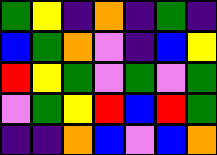[["green", "yellow", "indigo", "orange", "indigo", "green", "indigo"], ["blue", "green", "orange", "violet", "indigo", "blue", "yellow"], ["red", "yellow", "green", "violet", "green", "violet", "green"], ["violet", "green", "yellow", "red", "blue", "red", "green"], ["indigo", "indigo", "orange", "blue", "violet", "blue", "orange"]]